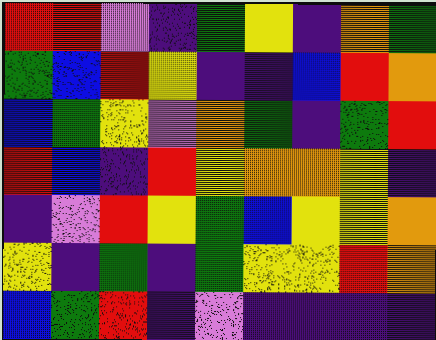[["red", "red", "violet", "indigo", "green", "yellow", "indigo", "orange", "green"], ["green", "blue", "red", "yellow", "indigo", "indigo", "blue", "red", "orange"], ["blue", "green", "yellow", "violet", "orange", "green", "indigo", "green", "red"], ["red", "blue", "indigo", "red", "yellow", "orange", "orange", "yellow", "indigo"], ["indigo", "violet", "red", "yellow", "green", "blue", "yellow", "yellow", "orange"], ["yellow", "indigo", "green", "indigo", "green", "yellow", "yellow", "red", "orange"], ["blue", "green", "red", "indigo", "violet", "indigo", "indigo", "indigo", "indigo"]]